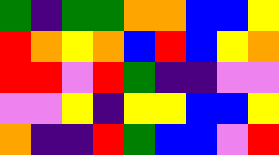[["green", "indigo", "green", "green", "orange", "orange", "blue", "blue", "yellow"], ["red", "orange", "yellow", "orange", "blue", "red", "blue", "yellow", "orange"], ["red", "red", "violet", "red", "green", "indigo", "indigo", "violet", "violet"], ["violet", "violet", "yellow", "indigo", "yellow", "yellow", "blue", "blue", "yellow"], ["orange", "indigo", "indigo", "red", "green", "blue", "blue", "violet", "red"]]